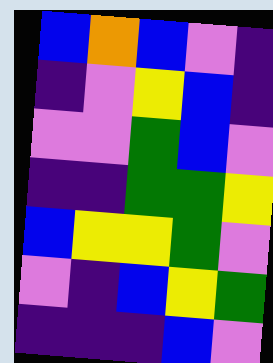[["blue", "orange", "blue", "violet", "indigo"], ["indigo", "violet", "yellow", "blue", "indigo"], ["violet", "violet", "green", "blue", "violet"], ["indigo", "indigo", "green", "green", "yellow"], ["blue", "yellow", "yellow", "green", "violet"], ["violet", "indigo", "blue", "yellow", "green"], ["indigo", "indigo", "indigo", "blue", "violet"]]